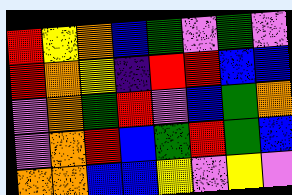[["red", "yellow", "orange", "blue", "green", "violet", "green", "violet"], ["red", "orange", "yellow", "indigo", "red", "red", "blue", "blue"], ["violet", "orange", "green", "red", "violet", "blue", "green", "orange"], ["violet", "orange", "red", "blue", "green", "red", "green", "blue"], ["orange", "orange", "blue", "blue", "yellow", "violet", "yellow", "violet"]]